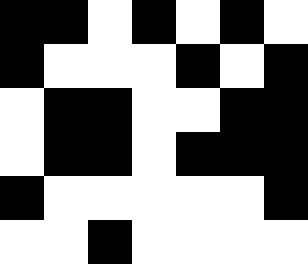[["black", "black", "white", "black", "white", "black", "white"], ["black", "white", "white", "white", "black", "white", "black"], ["white", "black", "black", "white", "white", "black", "black"], ["white", "black", "black", "white", "black", "black", "black"], ["black", "white", "white", "white", "white", "white", "black"], ["white", "white", "black", "white", "white", "white", "white"]]